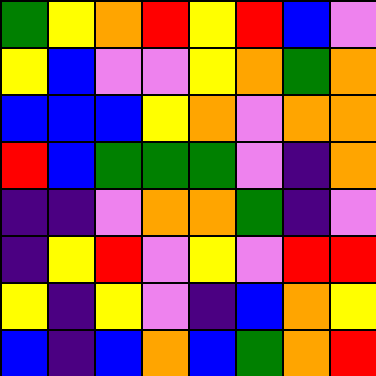[["green", "yellow", "orange", "red", "yellow", "red", "blue", "violet"], ["yellow", "blue", "violet", "violet", "yellow", "orange", "green", "orange"], ["blue", "blue", "blue", "yellow", "orange", "violet", "orange", "orange"], ["red", "blue", "green", "green", "green", "violet", "indigo", "orange"], ["indigo", "indigo", "violet", "orange", "orange", "green", "indigo", "violet"], ["indigo", "yellow", "red", "violet", "yellow", "violet", "red", "red"], ["yellow", "indigo", "yellow", "violet", "indigo", "blue", "orange", "yellow"], ["blue", "indigo", "blue", "orange", "blue", "green", "orange", "red"]]